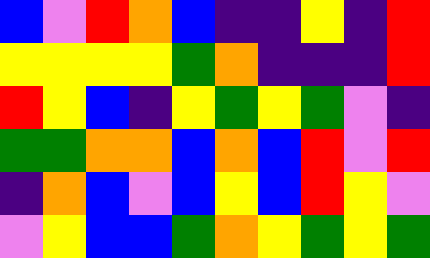[["blue", "violet", "red", "orange", "blue", "indigo", "indigo", "yellow", "indigo", "red"], ["yellow", "yellow", "yellow", "yellow", "green", "orange", "indigo", "indigo", "indigo", "red"], ["red", "yellow", "blue", "indigo", "yellow", "green", "yellow", "green", "violet", "indigo"], ["green", "green", "orange", "orange", "blue", "orange", "blue", "red", "violet", "red"], ["indigo", "orange", "blue", "violet", "blue", "yellow", "blue", "red", "yellow", "violet"], ["violet", "yellow", "blue", "blue", "green", "orange", "yellow", "green", "yellow", "green"]]